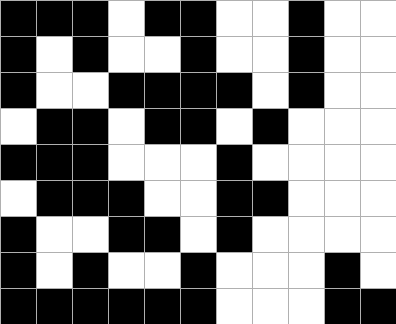[["black", "black", "black", "white", "black", "black", "white", "white", "black", "white", "white"], ["black", "white", "black", "white", "white", "black", "white", "white", "black", "white", "white"], ["black", "white", "white", "black", "black", "black", "black", "white", "black", "white", "white"], ["white", "black", "black", "white", "black", "black", "white", "black", "white", "white", "white"], ["black", "black", "black", "white", "white", "white", "black", "white", "white", "white", "white"], ["white", "black", "black", "black", "white", "white", "black", "black", "white", "white", "white"], ["black", "white", "white", "black", "black", "white", "black", "white", "white", "white", "white"], ["black", "white", "black", "white", "white", "black", "white", "white", "white", "black", "white"], ["black", "black", "black", "black", "black", "black", "white", "white", "white", "black", "black"]]